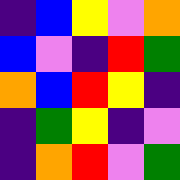[["indigo", "blue", "yellow", "violet", "orange"], ["blue", "violet", "indigo", "red", "green"], ["orange", "blue", "red", "yellow", "indigo"], ["indigo", "green", "yellow", "indigo", "violet"], ["indigo", "orange", "red", "violet", "green"]]